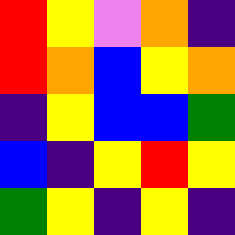[["red", "yellow", "violet", "orange", "indigo"], ["red", "orange", "blue", "yellow", "orange"], ["indigo", "yellow", "blue", "blue", "green"], ["blue", "indigo", "yellow", "red", "yellow"], ["green", "yellow", "indigo", "yellow", "indigo"]]